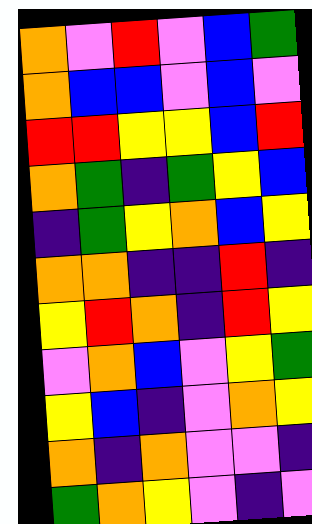[["orange", "violet", "red", "violet", "blue", "green"], ["orange", "blue", "blue", "violet", "blue", "violet"], ["red", "red", "yellow", "yellow", "blue", "red"], ["orange", "green", "indigo", "green", "yellow", "blue"], ["indigo", "green", "yellow", "orange", "blue", "yellow"], ["orange", "orange", "indigo", "indigo", "red", "indigo"], ["yellow", "red", "orange", "indigo", "red", "yellow"], ["violet", "orange", "blue", "violet", "yellow", "green"], ["yellow", "blue", "indigo", "violet", "orange", "yellow"], ["orange", "indigo", "orange", "violet", "violet", "indigo"], ["green", "orange", "yellow", "violet", "indigo", "violet"]]